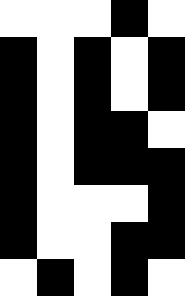[["white", "white", "white", "black", "white"], ["black", "white", "black", "white", "black"], ["black", "white", "black", "white", "black"], ["black", "white", "black", "black", "white"], ["black", "white", "black", "black", "black"], ["black", "white", "white", "white", "black"], ["black", "white", "white", "black", "black"], ["white", "black", "white", "black", "white"]]